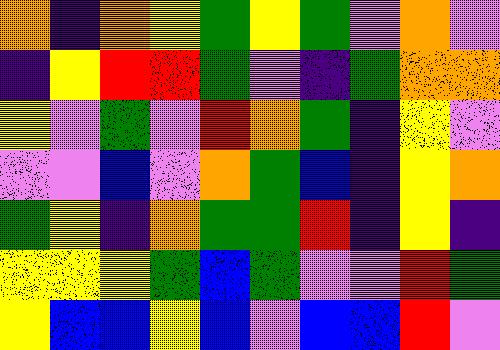[["orange", "indigo", "orange", "yellow", "green", "yellow", "green", "violet", "orange", "violet"], ["indigo", "yellow", "red", "red", "green", "violet", "indigo", "green", "orange", "orange"], ["yellow", "violet", "green", "violet", "red", "orange", "green", "indigo", "yellow", "violet"], ["violet", "violet", "blue", "violet", "orange", "green", "blue", "indigo", "yellow", "orange"], ["green", "yellow", "indigo", "orange", "green", "green", "red", "indigo", "yellow", "indigo"], ["yellow", "yellow", "yellow", "green", "blue", "green", "violet", "violet", "red", "green"], ["yellow", "blue", "blue", "yellow", "blue", "violet", "blue", "blue", "red", "violet"]]